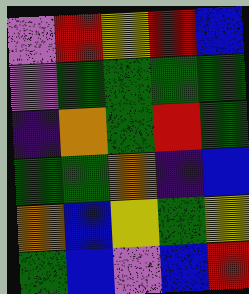[["violet", "red", "yellow", "red", "blue"], ["violet", "green", "green", "green", "green"], ["indigo", "orange", "green", "red", "green"], ["green", "green", "orange", "indigo", "blue"], ["orange", "blue", "yellow", "green", "yellow"], ["green", "blue", "violet", "blue", "red"]]